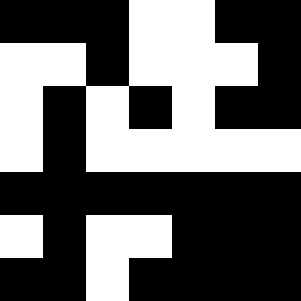[["black", "black", "black", "white", "white", "black", "black"], ["white", "white", "black", "white", "white", "white", "black"], ["white", "black", "white", "black", "white", "black", "black"], ["white", "black", "white", "white", "white", "white", "white"], ["black", "black", "black", "black", "black", "black", "black"], ["white", "black", "white", "white", "black", "black", "black"], ["black", "black", "white", "black", "black", "black", "black"]]